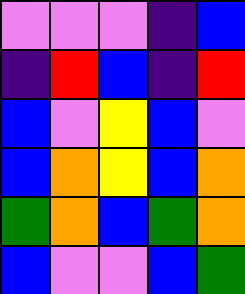[["violet", "violet", "violet", "indigo", "blue"], ["indigo", "red", "blue", "indigo", "red"], ["blue", "violet", "yellow", "blue", "violet"], ["blue", "orange", "yellow", "blue", "orange"], ["green", "orange", "blue", "green", "orange"], ["blue", "violet", "violet", "blue", "green"]]